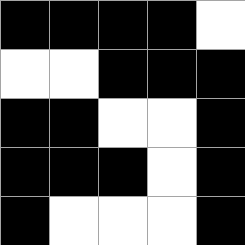[["black", "black", "black", "black", "white"], ["white", "white", "black", "black", "black"], ["black", "black", "white", "white", "black"], ["black", "black", "black", "white", "black"], ["black", "white", "white", "white", "black"]]